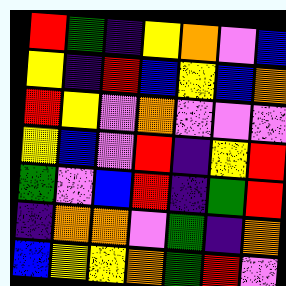[["red", "green", "indigo", "yellow", "orange", "violet", "blue"], ["yellow", "indigo", "red", "blue", "yellow", "blue", "orange"], ["red", "yellow", "violet", "orange", "violet", "violet", "violet"], ["yellow", "blue", "violet", "red", "indigo", "yellow", "red"], ["green", "violet", "blue", "red", "indigo", "green", "red"], ["indigo", "orange", "orange", "violet", "green", "indigo", "orange"], ["blue", "yellow", "yellow", "orange", "green", "red", "violet"]]